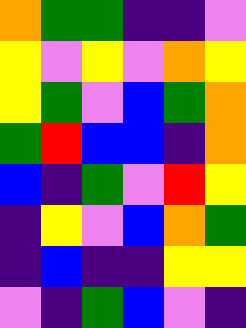[["orange", "green", "green", "indigo", "indigo", "violet"], ["yellow", "violet", "yellow", "violet", "orange", "yellow"], ["yellow", "green", "violet", "blue", "green", "orange"], ["green", "red", "blue", "blue", "indigo", "orange"], ["blue", "indigo", "green", "violet", "red", "yellow"], ["indigo", "yellow", "violet", "blue", "orange", "green"], ["indigo", "blue", "indigo", "indigo", "yellow", "yellow"], ["violet", "indigo", "green", "blue", "violet", "indigo"]]